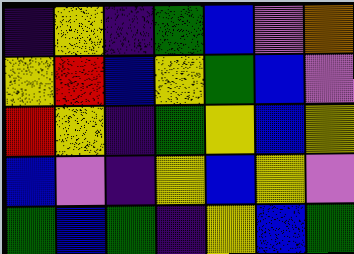[["indigo", "yellow", "indigo", "green", "blue", "violet", "orange"], ["yellow", "red", "blue", "yellow", "green", "blue", "violet"], ["red", "yellow", "indigo", "green", "yellow", "blue", "yellow"], ["blue", "violet", "indigo", "yellow", "blue", "yellow", "violet"], ["green", "blue", "green", "indigo", "yellow", "blue", "green"]]